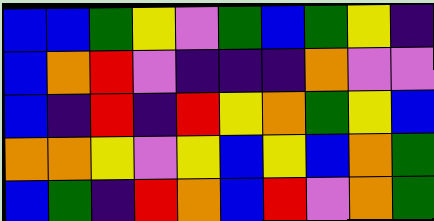[["blue", "blue", "green", "yellow", "violet", "green", "blue", "green", "yellow", "indigo"], ["blue", "orange", "red", "violet", "indigo", "indigo", "indigo", "orange", "violet", "violet"], ["blue", "indigo", "red", "indigo", "red", "yellow", "orange", "green", "yellow", "blue"], ["orange", "orange", "yellow", "violet", "yellow", "blue", "yellow", "blue", "orange", "green"], ["blue", "green", "indigo", "red", "orange", "blue", "red", "violet", "orange", "green"]]